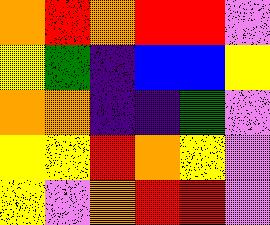[["orange", "red", "orange", "red", "red", "violet"], ["yellow", "green", "indigo", "blue", "blue", "yellow"], ["orange", "orange", "indigo", "indigo", "green", "violet"], ["yellow", "yellow", "red", "orange", "yellow", "violet"], ["yellow", "violet", "orange", "red", "red", "violet"]]